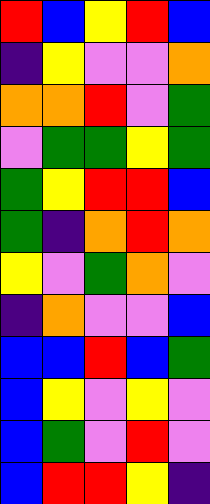[["red", "blue", "yellow", "red", "blue"], ["indigo", "yellow", "violet", "violet", "orange"], ["orange", "orange", "red", "violet", "green"], ["violet", "green", "green", "yellow", "green"], ["green", "yellow", "red", "red", "blue"], ["green", "indigo", "orange", "red", "orange"], ["yellow", "violet", "green", "orange", "violet"], ["indigo", "orange", "violet", "violet", "blue"], ["blue", "blue", "red", "blue", "green"], ["blue", "yellow", "violet", "yellow", "violet"], ["blue", "green", "violet", "red", "violet"], ["blue", "red", "red", "yellow", "indigo"]]